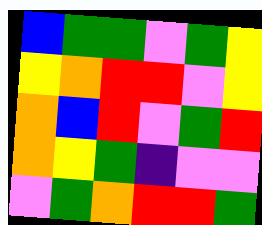[["blue", "green", "green", "violet", "green", "yellow"], ["yellow", "orange", "red", "red", "violet", "yellow"], ["orange", "blue", "red", "violet", "green", "red"], ["orange", "yellow", "green", "indigo", "violet", "violet"], ["violet", "green", "orange", "red", "red", "green"]]